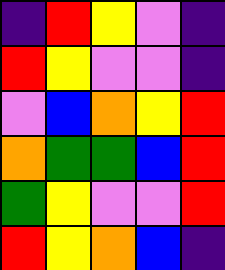[["indigo", "red", "yellow", "violet", "indigo"], ["red", "yellow", "violet", "violet", "indigo"], ["violet", "blue", "orange", "yellow", "red"], ["orange", "green", "green", "blue", "red"], ["green", "yellow", "violet", "violet", "red"], ["red", "yellow", "orange", "blue", "indigo"]]